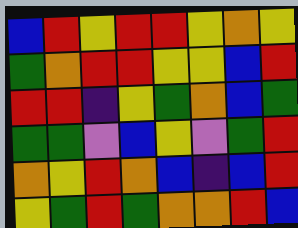[["blue", "red", "yellow", "red", "red", "yellow", "orange", "yellow"], ["green", "orange", "red", "red", "yellow", "yellow", "blue", "red"], ["red", "red", "indigo", "yellow", "green", "orange", "blue", "green"], ["green", "green", "violet", "blue", "yellow", "violet", "green", "red"], ["orange", "yellow", "red", "orange", "blue", "indigo", "blue", "red"], ["yellow", "green", "red", "green", "orange", "orange", "red", "blue"]]